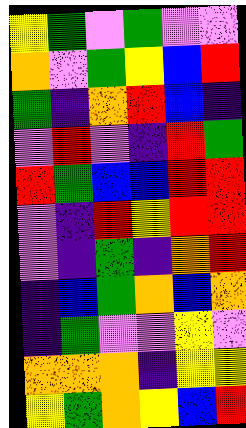[["yellow", "green", "violet", "green", "violet", "violet"], ["orange", "violet", "green", "yellow", "blue", "red"], ["green", "indigo", "orange", "red", "blue", "indigo"], ["violet", "red", "violet", "indigo", "red", "green"], ["red", "green", "blue", "blue", "red", "red"], ["violet", "indigo", "red", "yellow", "red", "red"], ["violet", "indigo", "green", "indigo", "orange", "red"], ["indigo", "blue", "green", "orange", "blue", "orange"], ["indigo", "green", "violet", "violet", "yellow", "violet"], ["orange", "orange", "orange", "indigo", "yellow", "yellow"], ["yellow", "green", "orange", "yellow", "blue", "red"]]